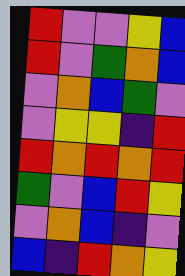[["red", "violet", "violet", "yellow", "blue"], ["red", "violet", "green", "orange", "blue"], ["violet", "orange", "blue", "green", "violet"], ["violet", "yellow", "yellow", "indigo", "red"], ["red", "orange", "red", "orange", "red"], ["green", "violet", "blue", "red", "yellow"], ["violet", "orange", "blue", "indigo", "violet"], ["blue", "indigo", "red", "orange", "yellow"]]